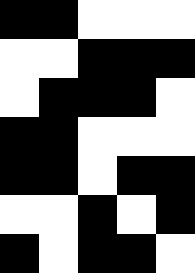[["black", "black", "white", "white", "white"], ["white", "white", "black", "black", "black"], ["white", "black", "black", "black", "white"], ["black", "black", "white", "white", "white"], ["black", "black", "white", "black", "black"], ["white", "white", "black", "white", "black"], ["black", "white", "black", "black", "white"]]